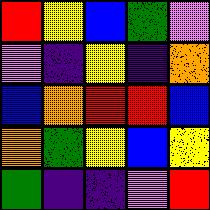[["red", "yellow", "blue", "green", "violet"], ["violet", "indigo", "yellow", "indigo", "orange"], ["blue", "orange", "red", "red", "blue"], ["orange", "green", "yellow", "blue", "yellow"], ["green", "indigo", "indigo", "violet", "red"]]